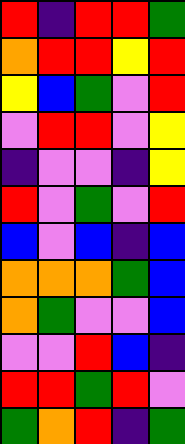[["red", "indigo", "red", "red", "green"], ["orange", "red", "red", "yellow", "red"], ["yellow", "blue", "green", "violet", "red"], ["violet", "red", "red", "violet", "yellow"], ["indigo", "violet", "violet", "indigo", "yellow"], ["red", "violet", "green", "violet", "red"], ["blue", "violet", "blue", "indigo", "blue"], ["orange", "orange", "orange", "green", "blue"], ["orange", "green", "violet", "violet", "blue"], ["violet", "violet", "red", "blue", "indigo"], ["red", "red", "green", "red", "violet"], ["green", "orange", "red", "indigo", "green"]]